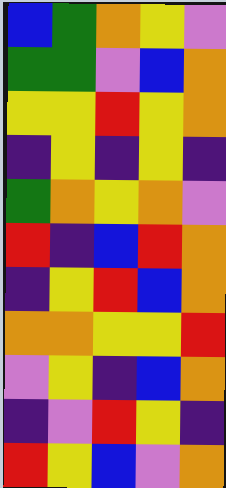[["blue", "green", "orange", "yellow", "violet"], ["green", "green", "violet", "blue", "orange"], ["yellow", "yellow", "red", "yellow", "orange"], ["indigo", "yellow", "indigo", "yellow", "indigo"], ["green", "orange", "yellow", "orange", "violet"], ["red", "indigo", "blue", "red", "orange"], ["indigo", "yellow", "red", "blue", "orange"], ["orange", "orange", "yellow", "yellow", "red"], ["violet", "yellow", "indigo", "blue", "orange"], ["indigo", "violet", "red", "yellow", "indigo"], ["red", "yellow", "blue", "violet", "orange"]]